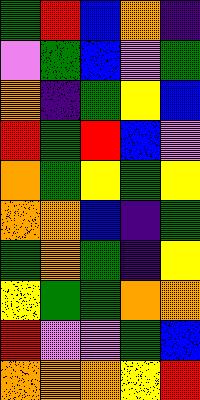[["green", "red", "blue", "orange", "indigo"], ["violet", "green", "blue", "violet", "green"], ["orange", "indigo", "green", "yellow", "blue"], ["red", "green", "red", "blue", "violet"], ["orange", "green", "yellow", "green", "yellow"], ["orange", "orange", "blue", "indigo", "green"], ["green", "orange", "green", "indigo", "yellow"], ["yellow", "green", "green", "orange", "orange"], ["red", "violet", "violet", "green", "blue"], ["orange", "orange", "orange", "yellow", "red"]]